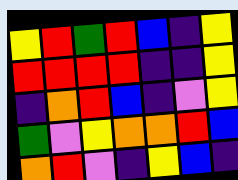[["yellow", "red", "green", "red", "blue", "indigo", "yellow"], ["red", "red", "red", "red", "indigo", "indigo", "yellow"], ["indigo", "orange", "red", "blue", "indigo", "violet", "yellow"], ["green", "violet", "yellow", "orange", "orange", "red", "blue"], ["orange", "red", "violet", "indigo", "yellow", "blue", "indigo"]]